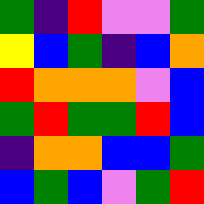[["green", "indigo", "red", "violet", "violet", "green"], ["yellow", "blue", "green", "indigo", "blue", "orange"], ["red", "orange", "orange", "orange", "violet", "blue"], ["green", "red", "green", "green", "red", "blue"], ["indigo", "orange", "orange", "blue", "blue", "green"], ["blue", "green", "blue", "violet", "green", "red"]]